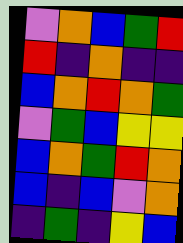[["violet", "orange", "blue", "green", "red"], ["red", "indigo", "orange", "indigo", "indigo"], ["blue", "orange", "red", "orange", "green"], ["violet", "green", "blue", "yellow", "yellow"], ["blue", "orange", "green", "red", "orange"], ["blue", "indigo", "blue", "violet", "orange"], ["indigo", "green", "indigo", "yellow", "blue"]]